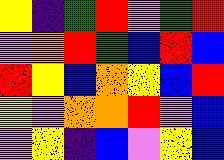[["yellow", "indigo", "green", "red", "violet", "green", "red"], ["violet", "orange", "red", "green", "blue", "red", "blue"], ["red", "yellow", "blue", "orange", "yellow", "blue", "red"], ["yellow", "violet", "orange", "orange", "red", "violet", "blue"], ["violet", "yellow", "indigo", "blue", "violet", "yellow", "blue"]]